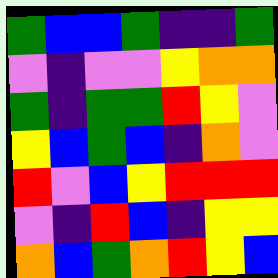[["green", "blue", "blue", "green", "indigo", "indigo", "green"], ["violet", "indigo", "violet", "violet", "yellow", "orange", "orange"], ["green", "indigo", "green", "green", "red", "yellow", "violet"], ["yellow", "blue", "green", "blue", "indigo", "orange", "violet"], ["red", "violet", "blue", "yellow", "red", "red", "red"], ["violet", "indigo", "red", "blue", "indigo", "yellow", "yellow"], ["orange", "blue", "green", "orange", "red", "yellow", "blue"]]